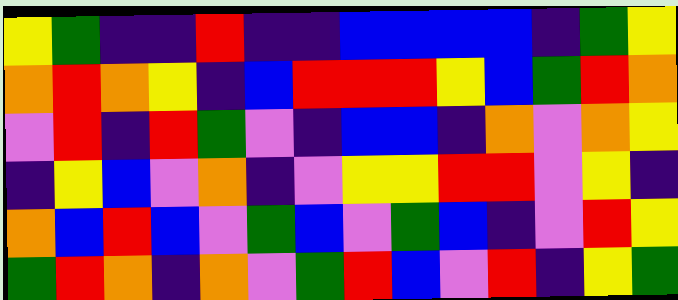[["yellow", "green", "indigo", "indigo", "red", "indigo", "indigo", "blue", "blue", "blue", "blue", "indigo", "green", "yellow"], ["orange", "red", "orange", "yellow", "indigo", "blue", "red", "red", "red", "yellow", "blue", "green", "red", "orange"], ["violet", "red", "indigo", "red", "green", "violet", "indigo", "blue", "blue", "indigo", "orange", "violet", "orange", "yellow"], ["indigo", "yellow", "blue", "violet", "orange", "indigo", "violet", "yellow", "yellow", "red", "red", "violet", "yellow", "indigo"], ["orange", "blue", "red", "blue", "violet", "green", "blue", "violet", "green", "blue", "indigo", "violet", "red", "yellow"], ["green", "red", "orange", "indigo", "orange", "violet", "green", "red", "blue", "violet", "red", "indigo", "yellow", "green"]]